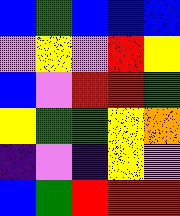[["blue", "green", "blue", "blue", "blue"], ["violet", "yellow", "violet", "red", "yellow"], ["blue", "violet", "red", "red", "green"], ["yellow", "green", "green", "yellow", "orange"], ["indigo", "violet", "indigo", "yellow", "violet"], ["blue", "green", "red", "red", "red"]]